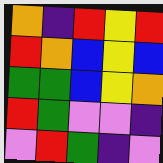[["orange", "indigo", "red", "yellow", "red"], ["red", "orange", "blue", "yellow", "blue"], ["green", "green", "blue", "yellow", "orange"], ["red", "green", "violet", "violet", "indigo"], ["violet", "red", "green", "indigo", "violet"]]